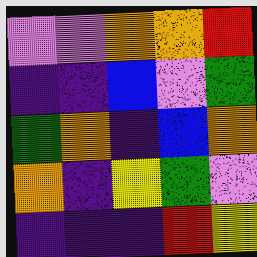[["violet", "violet", "orange", "orange", "red"], ["indigo", "indigo", "blue", "violet", "green"], ["green", "orange", "indigo", "blue", "orange"], ["orange", "indigo", "yellow", "green", "violet"], ["indigo", "indigo", "indigo", "red", "yellow"]]